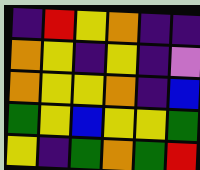[["indigo", "red", "yellow", "orange", "indigo", "indigo"], ["orange", "yellow", "indigo", "yellow", "indigo", "violet"], ["orange", "yellow", "yellow", "orange", "indigo", "blue"], ["green", "yellow", "blue", "yellow", "yellow", "green"], ["yellow", "indigo", "green", "orange", "green", "red"]]